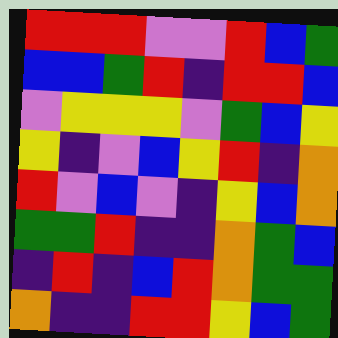[["red", "red", "red", "violet", "violet", "red", "blue", "green"], ["blue", "blue", "green", "red", "indigo", "red", "red", "blue"], ["violet", "yellow", "yellow", "yellow", "violet", "green", "blue", "yellow"], ["yellow", "indigo", "violet", "blue", "yellow", "red", "indigo", "orange"], ["red", "violet", "blue", "violet", "indigo", "yellow", "blue", "orange"], ["green", "green", "red", "indigo", "indigo", "orange", "green", "blue"], ["indigo", "red", "indigo", "blue", "red", "orange", "green", "green"], ["orange", "indigo", "indigo", "red", "red", "yellow", "blue", "green"]]